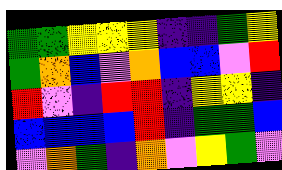[["green", "green", "yellow", "yellow", "yellow", "indigo", "indigo", "green", "yellow"], ["green", "orange", "blue", "violet", "orange", "blue", "blue", "violet", "red"], ["red", "violet", "indigo", "red", "red", "indigo", "yellow", "yellow", "indigo"], ["blue", "blue", "blue", "blue", "red", "indigo", "green", "green", "blue"], ["violet", "orange", "green", "indigo", "orange", "violet", "yellow", "green", "violet"]]